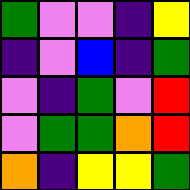[["green", "violet", "violet", "indigo", "yellow"], ["indigo", "violet", "blue", "indigo", "green"], ["violet", "indigo", "green", "violet", "red"], ["violet", "green", "green", "orange", "red"], ["orange", "indigo", "yellow", "yellow", "green"]]